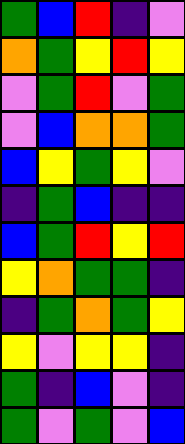[["green", "blue", "red", "indigo", "violet"], ["orange", "green", "yellow", "red", "yellow"], ["violet", "green", "red", "violet", "green"], ["violet", "blue", "orange", "orange", "green"], ["blue", "yellow", "green", "yellow", "violet"], ["indigo", "green", "blue", "indigo", "indigo"], ["blue", "green", "red", "yellow", "red"], ["yellow", "orange", "green", "green", "indigo"], ["indigo", "green", "orange", "green", "yellow"], ["yellow", "violet", "yellow", "yellow", "indigo"], ["green", "indigo", "blue", "violet", "indigo"], ["green", "violet", "green", "violet", "blue"]]